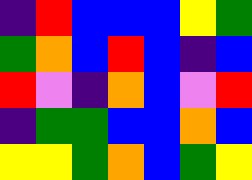[["indigo", "red", "blue", "blue", "blue", "yellow", "green"], ["green", "orange", "blue", "red", "blue", "indigo", "blue"], ["red", "violet", "indigo", "orange", "blue", "violet", "red"], ["indigo", "green", "green", "blue", "blue", "orange", "blue"], ["yellow", "yellow", "green", "orange", "blue", "green", "yellow"]]